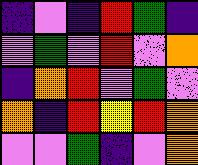[["indigo", "violet", "indigo", "red", "green", "indigo"], ["violet", "green", "violet", "red", "violet", "orange"], ["indigo", "orange", "red", "violet", "green", "violet"], ["orange", "indigo", "red", "yellow", "red", "orange"], ["violet", "violet", "green", "indigo", "violet", "orange"]]